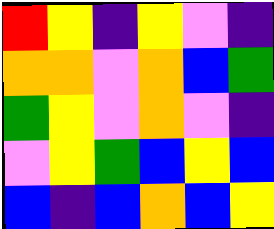[["red", "yellow", "indigo", "yellow", "violet", "indigo"], ["orange", "orange", "violet", "orange", "blue", "green"], ["green", "yellow", "violet", "orange", "violet", "indigo"], ["violet", "yellow", "green", "blue", "yellow", "blue"], ["blue", "indigo", "blue", "orange", "blue", "yellow"]]